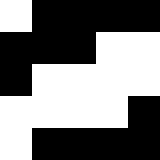[["white", "black", "black", "black", "black"], ["black", "black", "black", "white", "white"], ["black", "white", "white", "white", "white"], ["white", "white", "white", "white", "black"], ["white", "black", "black", "black", "black"]]